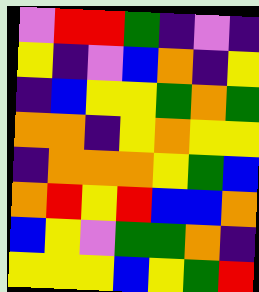[["violet", "red", "red", "green", "indigo", "violet", "indigo"], ["yellow", "indigo", "violet", "blue", "orange", "indigo", "yellow"], ["indigo", "blue", "yellow", "yellow", "green", "orange", "green"], ["orange", "orange", "indigo", "yellow", "orange", "yellow", "yellow"], ["indigo", "orange", "orange", "orange", "yellow", "green", "blue"], ["orange", "red", "yellow", "red", "blue", "blue", "orange"], ["blue", "yellow", "violet", "green", "green", "orange", "indigo"], ["yellow", "yellow", "yellow", "blue", "yellow", "green", "red"]]